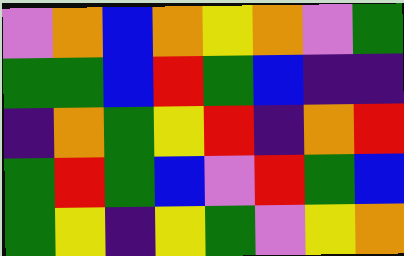[["violet", "orange", "blue", "orange", "yellow", "orange", "violet", "green"], ["green", "green", "blue", "red", "green", "blue", "indigo", "indigo"], ["indigo", "orange", "green", "yellow", "red", "indigo", "orange", "red"], ["green", "red", "green", "blue", "violet", "red", "green", "blue"], ["green", "yellow", "indigo", "yellow", "green", "violet", "yellow", "orange"]]